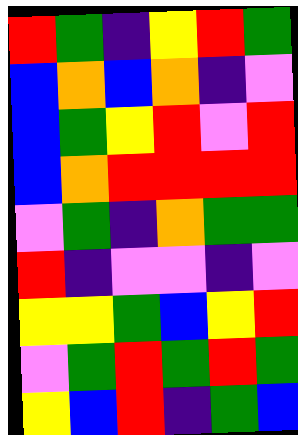[["red", "green", "indigo", "yellow", "red", "green"], ["blue", "orange", "blue", "orange", "indigo", "violet"], ["blue", "green", "yellow", "red", "violet", "red"], ["blue", "orange", "red", "red", "red", "red"], ["violet", "green", "indigo", "orange", "green", "green"], ["red", "indigo", "violet", "violet", "indigo", "violet"], ["yellow", "yellow", "green", "blue", "yellow", "red"], ["violet", "green", "red", "green", "red", "green"], ["yellow", "blue", "red", "indigo", "green", "blue"]]